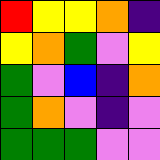[["red", "yellow", "yellow", "orange", "indigo"], ["yellow", "orange", "green", "violet", "yellow"], ["green", "violet", "blue", "indigo", "orange"], ["green", "orange", "violet", "indigo", "violet"], ["green", "green", "green", "violet", "violet"]]